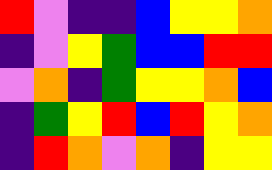[["red", "violet", "indigo", "indigo", "blue", "yellow", "yellow", "orange"], ["indigo", "violet", "yellow", "green", "blue", "blue", "red", "red"], ["violet", "orange", "indigo", "green", "yellow", "yellow", "orange", "blue"], ["indigo", "green", "yellow", "red", "blue", "red", "yellow", "orange"], ["indigo", "red", "orange", "violet", "orange", "indigo", "yellow", "yellow"]]